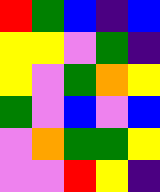[["red", "green", "blue", "indigo", "blue"], ["yellow", "yellow", "violet", "green", "indigo"], ["yellow", "violet", "green", "orange", "yellow"], ["green", "violet", "blue", "violet", "blue"], ["violet", "orange", "green", "green", "yellow"], ["violet", "violet", "red", "yellow", "indigo"]]